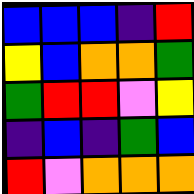[["blue", "blue", "blue", "indigo", "red"], ["yellow", "blue", "orange", "orange", "green"], ["green", "red", "red", "violet", "yellow"], ["indigo", "blue", "indigo", "green", "blue"], ["red", "violet", "orange", "orange", "orange"]]